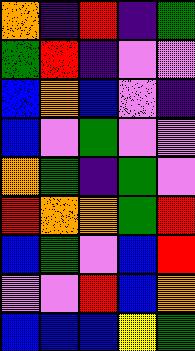[["orange", "indigo", "red", "indigo", "green"], ["green", "red", "indigo", "violet", "violet"], ["blue", "orange", "blue", "violet", "indigo"], ["blue", "violet", "green", "violet", "violet"], ["orange", "green", "indigo", "green", "violet"], ["red", "orange", "orange", "green", "red"], ["blue", "green", "violet", "blue", "red"], ["violet", "violet", "red", "blue", "orange"], ["blue", "blue", "blue", "yellow", "green"]]